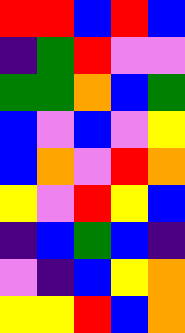[["red", "red", "blue", "red", "blue"], ["indigo", "green", "red", "violet", "violet"], ["green", "green", "orange", "blue", "green"], ["blue", "violet", "blue", "violet", "yellow"], ["blue", "orange", "violet", "red", "orange"], ["yellow", "violet", "red", "yellow", "blue"], ["indigo", "blue", "green", "blue", "indigo"], ["violet", "indigo", "blue", "yellow", "orange"], ["yellow", "yellow", "red", "blue", "orange"]]